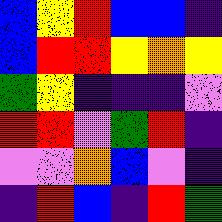[["blue", "yellow", "red", "blue", "blue", "indigo"], ["blue", "red", "red", "yellow", "orange", "yellow"], ["green", "yellow", "indigo", "indigo", "indigo", "violet"], ["red", "red", "violet", "green", "red", "indigo"], ["violet", "violet", "orange", "blue", "violet", "indigo"], ["indigo", "red", "blue", "indigo", "red", "green"]]